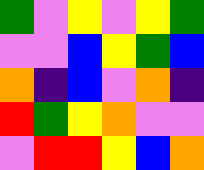[["green", "violet", "yellow", "violet", "yellow", "green"], ["violet", "violet", "blue", "yellow", "green", "blue"], ["orange", "indigo", "blue", "violet", "orange", "indigo"], ["red", "green", "yellow", "orange", "violet", "violet"], ["violet", "red", "red", "yellow", "blue", "orange"]]